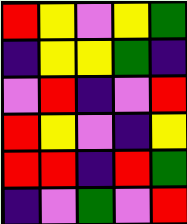[["red", "yellow", "violet", "yellow", "green"], ["indigo", "yellow", "yellow", "green", "indigo"], ["violet", "red", "indigo", "violet", "red"], ["red", "yellow", "violet", "indigo", "yellow"], ["red", "red", "indigo", "red", "green"], ["indigo", "violet", "green", "violet", "red"]]